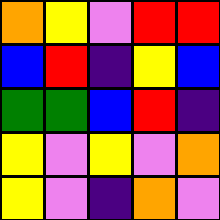[["orange", "yellow", "violet", "red", "red"], ["blue", "red", "indigo", "yellow", "blue"], ["green", "green", "blue", "red", "indigo"], ["yellow", "violet", "yellow", "violet", "orange"], ["yellow", "violet", "indigo", "orange", "violet"]]